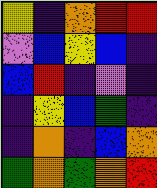[["yellow", "indigo", "orange", "red", "red"], ["violet", "blue", "yellow", "blue", "indigo"], ["blue", "red", "indigo", "violet", "indigo"], ["indigo", "yellow", "blue", "green", "indigo"], ["indigo", "orange", "indigo", "blue", "orange"], ["green", "orange", "green", "orange", "red"]]